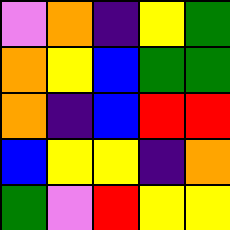[["violet", "orange", "indigo", "yellow", "green"], ["orange", "yellow", "blue", "green", "green"], ["orange", "indigo", "blue", "red", "red"], ["blue", "yellow", "yellow", "indigo", "orange"], ["green", "violet", "red", "yellow", "yellow"]]